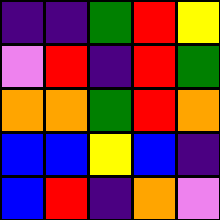[["indigo", "indigo", "green", "red", "yellow"], ["violet", "red", "indigo", "red", "green"], ["orange", "orange", "green", "red", "orange"], ["blue", "blue", "yellow", "blue", "indigo"], ["blue", "red", "indigo", "orange", "violet"]]